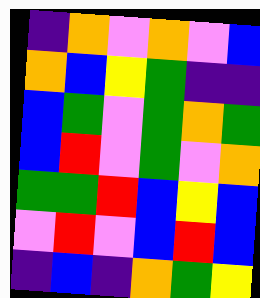[["indigo", "orange", "violet", "orange", "violet", "blue"], ["orange", "blue", "yellow", "green", "indigo", "indigo"], ["blue", "green", "violet", "green", "orange", "green"], ["blue", "red", "violet", "green", "violet", "orange"], ["green", "green", "red", "blue", "yellow", "blue"], ["violet", "red", "violet", "blue", "red", "blue"], ["indigo", "blue", "indigo", "orange", "green", "yellow"]]